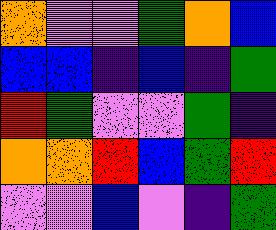[["orange", "violet", "violet", "green", "orange", "blue"], ["blue", "blue", "indigo", "blue", "indigo", "green"], ["red", "green", "violet", "violet", "green", "indigo"], ["orange", "orange", "red", "blue", "green", "red"], ["violet", "violet", "blue", "violet", "indigo", "green"]]